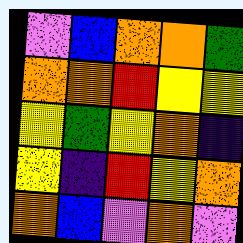[["violet", "blue", "orange", "orange", "green"], ["orange", "orange", "red", "yellow", "yellow"], ["yellow", "green", "yellow", "orange", "indigo"], ["yellow", "indigo", "red", "yellow", "orange"], ["orange", "blue", "violet", "orange", "violet"]]